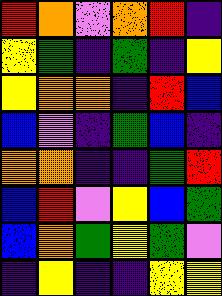[["red", "orange", "violet", "orange", "red", "indigo"], ["yellow", "green", "indigo", "green", "indigo", "yellow"], ["yellow", "orange", "orange", "indigo", "red", "blue"], ["blue", "violet", "indigo", "green", "blue", "indigo"], ["orange", "orange", "indigo", "indigo", "green", "red"], ["blue", "red", "violet", "yellow", "blue", "green"], ["blue", "orange", "green", "yellow", "green", "violet"], ["indigo", "yellow", "indigo", "indigo", "yellow", "yellow"]]